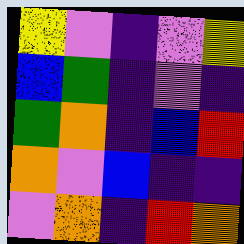[["yellow", "violet", "indigo", "violet", "yellow"], ["blue", "green", "indigo", "violet", "indigo"], ["green", "orange", "indigo", "blue", "red"], ["orange", "violet", "blue", "indigo", "indigo"], ["violet", "orange", "indigo", "red", "orange"]]